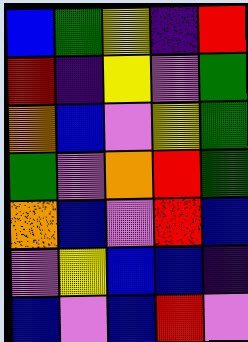[["blue", "green", "yellow", "indigo", "red"], ["red", "indigo", "yellow", "violet", "green"], ["orange", "blue", "violet", "yellow", "green"], ["green", "violet", "orange", "red", "green"], ["orange", "blue", "violet", "red", "blue"], ["violet", "yellow", "blue", "blue", "indigo"], ["blue", "violet", "blue", "red", "violet"]]